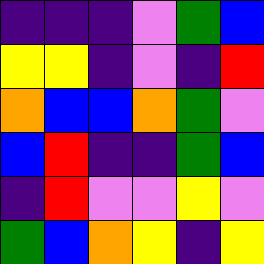[["indigo", "indigo", "indigo", "violet", "green", "blue"], ["yellow", "yellow", "indigo", "violet", "indigo", "red"], ["orange", "blue", "blue", "orange", "green", "violet"], ["blue", "red", "indigo", "indigo", "green", "blue"], ["indigo", "red", "violet", "violet", "yellow", "violet"], ["green", "blue", "orange", "yellow", "indigo", "yellow"]]